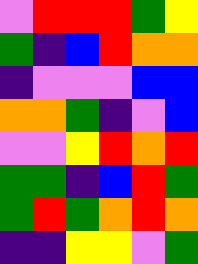[["violet", "red", "red", "red", "green", "yellow"], ["green", "indigo", "blue", "red", "orange", "orange"], ["indigo", "violet", "violet", "violet", "blue", "blue"], ["orange", "orange", "green", "indigo", "violet", "blue"], ["violet", "violet", "yellow", "red", "orange", "red"], ["green", "green", "indigo", "blue", "red", "green"], ["green", "red", "green", "orange", "red", "orange"], ["indigo", "indigo", "yellow", "yellow", "violet", "green"]]